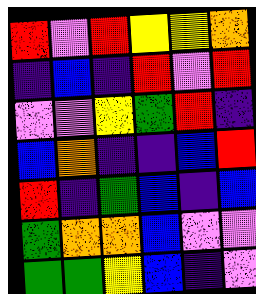[["red", "violet", "red", "yellow", "yellow", "orange"], ["indigo", "blue", "indigo", "red", "violet", "red"], ["violet", "violet", "yellow", "green", "red", "indigo"], ["blue", "orange", "indigo", "indigo", "blue", "red"], ["red", "indigo", "green", "blue", "indigo", "blue"], ["green", "orange", "orange", "blue", "violet", "violet"], ["green", "green", "yellow", "blue", "indigo", "violet"]]